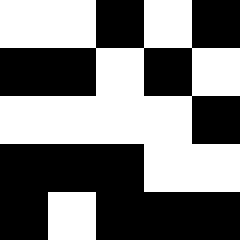[["white", "white", "black", "white", "black"], ["black", "black", "white", "black", "white"], ["white", "white", "white", "white", "black"], ["black", "black", "black", "white", "white"], ["black", "white", "black", "black", "black"]]